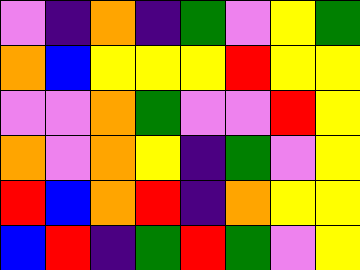[["violet", "indigo", "orange", "indigo", "green", "violet", "yellow", "green"], ["orange", "blue", "yellow", "yellow", "yellow", "red", "yellow", "yellow"], ["violet", "violet", "orange", "green", "violet", "violet", "red", "yellow"], ["orange", "violet", "orange", "yellow", "indigo", "green", "violet", "yellow"], ["red", "blue", "orange", "red", "indigo", "orange", "yellow", "yellow"], ["blue", "red", "indigo", "green", "red", "green", "violet", "yellow"]]